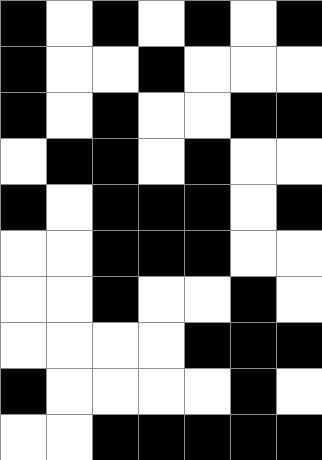[["black", "white", "black", "white", "black", "white", "black"], ["black", "white", "white", "black", "white", "white", "white"], ["black", "white", "black", "white", "white", "black", "black"], ["white", "black", "black", "white", "black", "white", "white"], ["black", "white", "black", "black", "black", "white", "black"], ["white", "white", "black", "black", "black", "white", "white"], ["white", "white", "black", "white", "white", "black", "white"], ["white", "white", "white", "white", "black", "black", "black"], ["black", "white", "white", "white", "white", "black", "white"], ["white", "white", "black", "black", "black", "black", "black"]]